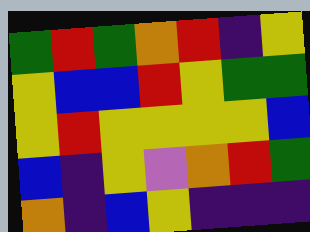[["green", "red", "green", "orange", "red", "indigo", "yellow"], ["yellow", "blue", "blue", "red", "yellow", "green", "green"], ["yellow", "red", "yellow", "yellow", "yellow", "yellow", "blue"], ["blue", "indigo", "yellow", "violet", "orange", "red", "green"], ["orange", "indigo", "blue", "yellow", "indigo", "indigo", "indigo"]]